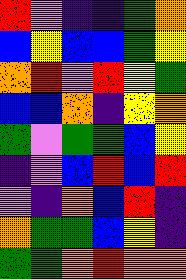[["red", "violet", "indigo", "indigo", "green", "orange"], ["blue", "yellow", "blue", "blue", "green", "yellow"], ["orange", "red", "violet", "red", "yellow", "green"], ["blue", "blue", "orange", "indigo", "yellow", "orange"], ["green", "violet", "green", "green", "blue", "yellow"], ["indigo", "violet", "blue", "red", "blue", "red"], ["violet", "indigo", "orange", "blue", "red", "indigo"], ["orange", "green", "green", "blue", "yellow", "indigo"], ["green", "green", "orange", "red", "orange", "orange"]]